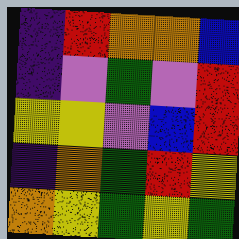[["indigo", "red", "orange", "orange", "blue"], ["indigo", "violet", "green", "violet", "red"], ["yellow", "yellow", "violet", "blue", "red"], ["indigo", "orange", "green", "red", "yellow"], ["orange", "yellow", "green", "yellow", "green"]]